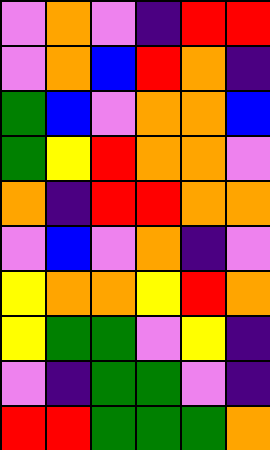[["violet", "orange", "violet", "indigo", "red", "red"], ["violet", "orange", "blue", "red", "orange", "indigo"], ["green", "blue", "violet", "orange", "orange", "blue"], ["green", "yellow", "red", "orange", "orange", "violet"], ["orange", "indigo", "red", "red", "orange", "orange"], ["violet", "blue", "violet", "orange", "indigo", "violet"], ["yellow", "orange", "orange", "yellow", "red", "orange"], ["yellow", "green", "green", "violet", "yellow", "indigo"], ["violet", "indigo", "green", "green", "violet", "indigo"], ["red", "red", "green", "green", "green", "orange"]]